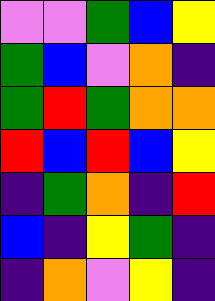[["violet", "violet", "green", "blue", "yellow"], ["green", "blue", "violet", "orange", "indigo"], ["green", "red", "green", "orange", "orange"], ["red", "blue", "red", "blue", "yellow"], ["indigo", "green", "orange", "indigo", "red"], ["blue", "indigo", "yellow", "green", "indigo"], ["indigo", "orange", "violet", "yellow", "indigo"]]